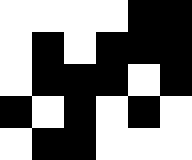[["white", "white", "white", "white", "black", "black"], ["white", "black", "white", "black", "black", "black"], ["white", "black", "black", "black", "white", "black"], ["black", "white", "black", "white", "black", "white"], ["white", "black", "black", "white", "white", "white"]]